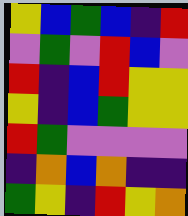[["yellow", "blue", "green", "blue", "indigo", "red"], ["violet", "green", "violet", "red", "blue", "violet"], ["red", "indigo", "blue", "red", "yellow", "yellow"], ["yellow", "indigo", "blue", "green", "yellow", "yellow"], ["red", "green", "violet", "violet", "violet", "violet"], ["indigo", "orange", "blue", "orange", "indigo", "indigo"], ["green", "yellow", "indigo", "red", "yellow", "orange"]]